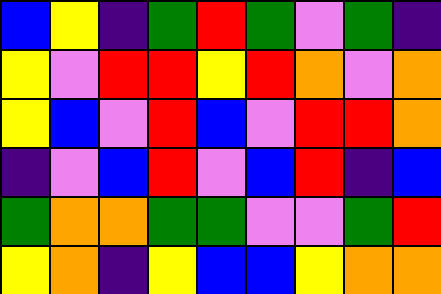[["blue", "yellow", "indigo", "green", "red", "green", "violet", "green", "indigo"], ["yellow", "violet", "red", "red", "yellow", "red", "orange", "violet", "orange"], ["yellow", "blue", "violet", "red", "blue", "violet", "red", "red", "orange"], ["indigo", "violet", "blue", "red", "violet", "blue", "red", "indigo", "blue"], ["green", "orange", "orange", "green", "green", "violet", "violet", "green", "red"], ["yellow", "orange", "indigo", "yellow", "blue", "blue", "yellow", "orange", "orange"]]